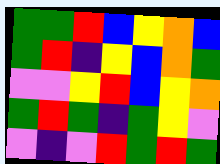[["green", "green", "red", "blue", "yellow", "orange", "blue"], ["green", "red", "indigo", "yellow", "blue", "orange", "green"], ["violet", "violet", "yellow", "red", "blue", "yellow", "orange"], ["green", "red", "green", "indigo", "green", "yellow", "violet"], ["violet", "indigo", "violet", "red", "green", "red", "green"]]